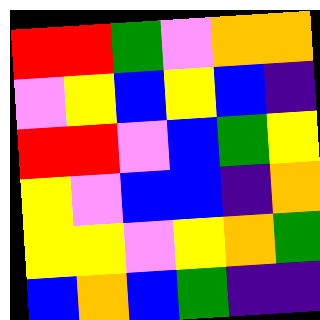[["red", "red", "green", "violet", "orange", "orange"], ["violet", "yellow", "blue", "yellow", "blue", "indigo"], ["red", "red", "violet", "blue", "green", "yellow"], ["yellow", "violet", "blue", "blue", "indigo", "orange"], ["yellow", "yellow", "violet", "yellow", "orange", "green"], ["blue", "orange", "blue", "green", "indigo", "indigo"]]